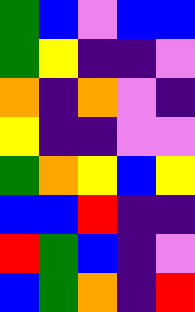[["green", "blue", "violet", "blue", "blue"], ["green", "yellow", "indigo", "indigo", "violet"], ["orange", "indigo", "orange", "violet", "indigo"], ["yellow", "indigo", "indigo", "violet", "violet"], ["green", "orange", "yellow", "blue", "yellow"], ["blue", "blue", "red", "indigo", "indigo"], ["red", "green", "blue", "indigo", "violet"], ["blue", "green", "orange", "indigo", "red"]]